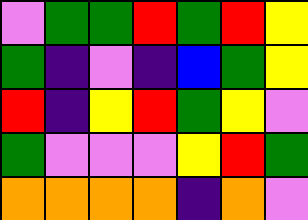[["violet", "green", "green", "red", "green", "red", "yellow"], ["green", "indigo", "violet", "indigo", "blue", "green", "yellow"], ["red", "indigo", "yellow", "red", "green", "yellow", "violet"], ["green", "violet", "violet", "violet", "yellow", "red", "green"], ["orange", "orange", "orange", "orange", "indigo", "orange", "violet"]]